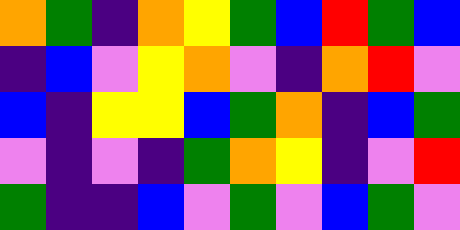[["orange", "green", "indigo", "orange", "yellow", "green", "blue", "red", "green", "blue"], ["indigo", "blue", "violet", "yellow", "orange", "violet", "indigo", "orange", "red", "violet"], ["blue", "indigo", "yellow", "yellow", "blue", "green", "orange", "indigo", "blue", "green"], ["violet", "indigo", "violet", "indigo", "green", "orange", "yellow", "indigo", "violet", "red"], ["green", "indigo", "indigo", "blue", "violet", "green", "violet", "blue", "green", "violet"]]